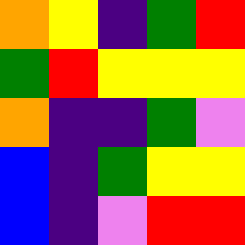[["orange", "yellow", "indigo", "green", "red"], ["green", "red", "yellow", "yellow", "yellow"], ["orange", "indigo", "indigo", "green", "violet"], ["blue", "indigo", "green", "yellow", "yellow"], ["blue", "indigo", "violet", "red", "red"]]